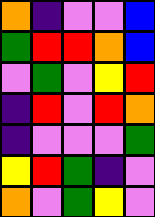[["orange", "indigo", "violet", "violet", "blue"], ["green", "red", "red", "orange", "blue"], ["violet", "green", "violet", "yellow", "red"], ["indigo", "red", "violet", "red", "orange"], ["indigo", "violet", "violet", "violet", "green"], ["yellow", "red", "green", "indigo", "violet"], ["orange", "violet", "green", "yellow", "violet"]]